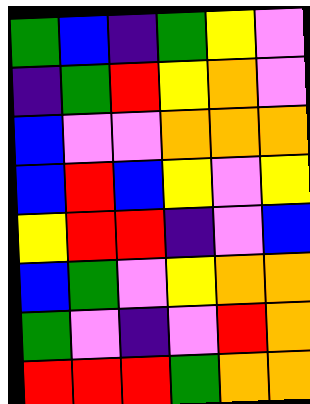[["green", "blue", "indigo", "green", "yellow", "violet"], ["indigo", "green", "red", "yellow", "orange", "violet"], ["blue", "violet", "violet", "orange", "orange", "orange"], ["blue", "red", "blue", "yellow", "violet", "yellow"], ["yellow", "red", "red", "indigo", "violet", "blue"], ["blue", "green", "violet", "yellow", "orange", "orange"], ["green", "violet", "indigo", "violet", "red", "orange"], ["red", "red", "red", "green", "orange", "orange"]]